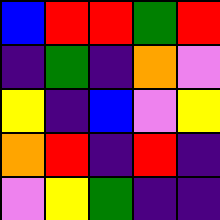[["blue", "red", "red", "green", "red"], ["indigo", "green", "indigo", "orange", "violet"], ["yellow", "indigo", "blue", "violet", "yellow"], ["orange", "red", "indigo", "red", "indigo"], ["violet", "yellow", "green", "indigo", "indigo"]]